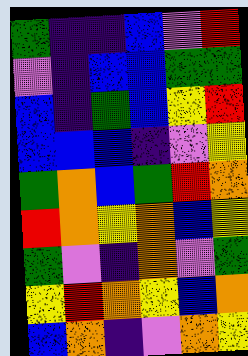[["green", "indigo", "indigo", "blue", "violet", "red"], ["violet", "indigo", "blue", "blue", "green", "green"], ["blue", "indigo", "green", "blue", "yellow", "red"], ["blue", "blue", "blue", "indigo", "violet", "yellow"], ["green", "orange", "blue", "green", "red", "orange"], ["red", "orange", "yellow", "orange", "blue", "yellow"], ["green", "violet", "indigo", "orange", "violet", "green"], ["yellow", "red", "orange", "yellow", "blue", "orange"], ["blue", "orange", "indigo", "violet", "orange", "yellow"]]